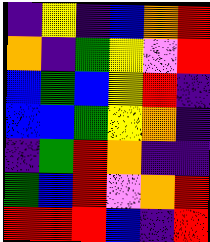[["indigo", "yellow", "indigo", "blue", "orange", "red"], ["orange", "indigo", "green", "yellow", "violet", "red"], ["blue", "green", "blue", "yellow", "red", "indigo"], ["blue", "blue", "green", "yellow", "orange", "indigo"], ["indigo", "green", "red", "orange", "indigo", "indigo"], ["green", "blue", "red", "violet", "orange", "red"], ["red", "red", "red", "blue", "indigo", "red"]]